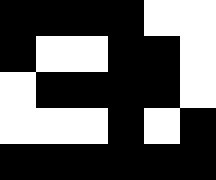[["black", "black", "black", "black", "white", "white"], ["black", "white", "white", "black", "black", "white"], ["white", "black", "black", "black", "black", "white"], ["white", "white", "white", "black", "white", "black"], ["black", "black", "black", "black", "black", "black"]]